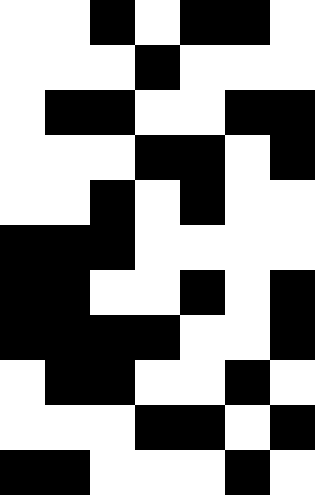[["white", "white", "black", "white", "black", "black", "white"], ["white", "white", "white", "black", "white", "white", "white"], ["white", "black", "black", "white", "white", "black", "black"], ["white", "white", "white", "black", "black", "white", "black"], ["white", "white", "black", "white", "black", "white", "white"], ["black", "black", "black", "white", "white", "white", "white"], ["black", "black", "white", "white", "black", "white", "black"], ["black", "black", "black", "black", "white", "white", "black"], ["white", "black", "black", "white", "white", "black", "white"], ["white", "white", "white", "black", "black", "white", "black"], ["black", "black", "white", "white", "white", "black", "white"]]